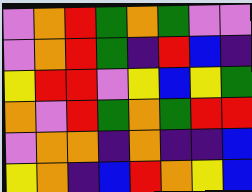[["violet", "orange", "red", "green", "orange", "green", "violet", "violet"], ["violet", "orange", "red", "green", "indigo", "red", "blue", "indigo"], ["yellow", "red", "red", "violet", "yellow", "blue", "yellow", "green"], ["orange", "violet", "red", "green", "orange", "green", "red", "red"], ["violet", "orange", "orange", "indigo", "orange", "indigo", "indigo", "blue"], ["yellow", "orange", "indigo", "blue", "red", "orange", "yellow", "blue"]]